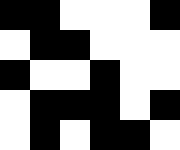[["black", "black", "white", "white", "white", "black"], ["white", "black", "black", "white", "white", "white"], ["black", "white", "white", "black", "white", "white"], ["white", "black", "black", "black", "white", "black"], ["white", "black", "white", "black", "black", "white"]]